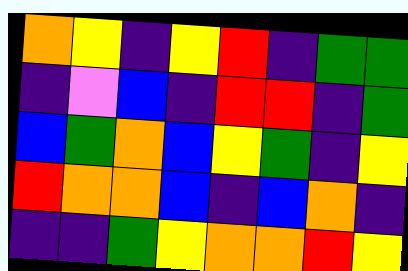[["orange", "yellow", "indigo", "yellow", "red", "indigo", "green", "green"], ["indigo", "violet", "blue", "indigo", "red", "red", "indigo", "green"], ["blue", "green", "orange", "blue", "yellow", "green", "indigo", "yellow"], ["red", "orange", "orange", "blue", "indigo", "blue", "orange", "indigo"], ["indigo", "indigo", "green", "yellow", "orange", "orange", "red", "yellow"]]